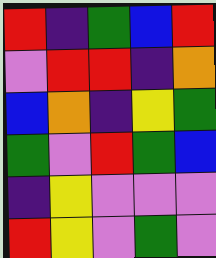[["red", "indigo", "green", "blue", "red"], ["violet", "red", "red", "indigo", "orange"], ["blue", "orange", "indigo", "yellow", "green"], ["green", "violet", "red", "green", "blue"], ["indigo", "yellow", "violet", "violet", "violet"], ["red", "yellow", "violet", "green", "violet"]]